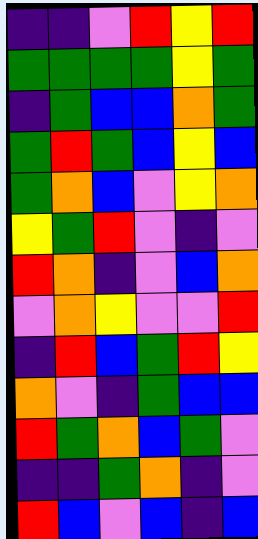[["indigo", "indigo", "violet", "red", "yellow", "red"], ["green", "green", "green", "green", "yellow", "green"], ["indigo", "green", "blue", "blue", "orange", "green"], ["green", "red", "green", "blue", "yellow", "blue"], ["green", "orange", "blue", "violet", "yellow", "orange"], ["yellow", "green", "red", "violet", "indigo", "violet"], ["red", "orange", "indigo", "violet", "blue", "orange"], ["violet", "orange", "yellow", "violet", "violet", "red"], ["indigo", "red", "blue", "green", "red", "yellow"], ["orange", "violet", "indigo", "green", "blue", "blue"], ["red", "green", "orange", "blue", "green", "violet"], ["indigo", "indigo", "green", "orange", "indigo", "violet"], ["red", "blue", "violet", "blue", "indigo", "blue"]]